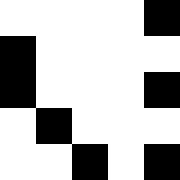[["white", "white", "white", "white", "black"], ["black", "white", "white", "white", "white"], ["black", "white", "white", "white", "black"], ["white", "black", "white", "white", "white"], ["white", "white", "black", "white", "black"]]